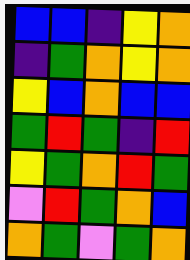[["blue", "blue", "indigo", "yellow", "orange"], ["indigo", "green", "orange", "yellow", "orange"], ["yellow", "blue", "orange", "blue", "blue"], ["green", "red", "green", "indigo", "red"], ["yellow", "green", "orange", "red", "green"], ["violet", "red", "green", "orange", "blue"], ["orange", "green", "violet", "green", "orange"]]